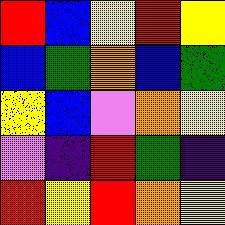[["red", "blue", "yellow", "red", "yellow"], ["blue", "green", "orange", "blue", "green"], ["yellow", "blue", "violet", "orange", "yellow"], ["violet", "indigo", "red", "green", "indigo"], ["red", "yellow", "red", "orange", "yellow"]]